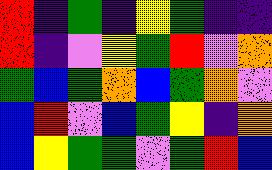[["red", "indigo", "green", "indigo", "yellow", "green", "indigo", "indigo"], ["red", "indigo", "violet", "yellow", "green", "red", "violet", "orange"], ["green", "blue", "green", "orange", "blue", "green", "orange", "violet"], ["blue", "red", "violet", "blue", "green", "yellow", "indigo", "orange"], ["blue", "yellow", "green", "green", "violet", "green", "red", "blue"]]